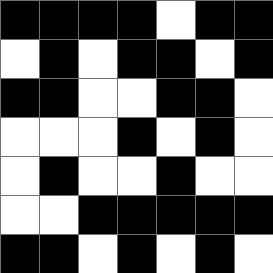[["black", "black", "black", "black", "white", "black", "black"], ["white", "black", "white", "black", "black", "white", "black"], ["black", "black", "white", "white", "black", "black", "white"], ["white", "white", "white", "black", "white", "black", "white"], ["white", "black", "white", "white", "black", "white", "white"], ["white", "white", "black", "black", "black", "black", "black"], ["black", "black", "white", "black", "white", "black", "white"]]